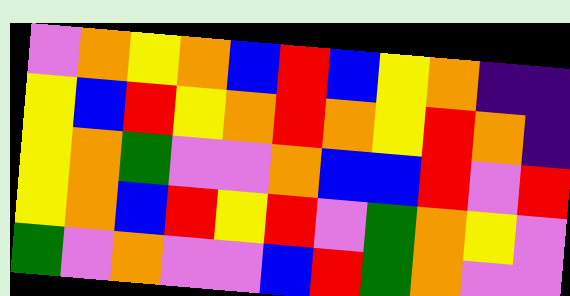[["violet", "orange", "yellow", "orange", "blue", "red", "blue", "yellow", "orange", "indigo", "indigo"], ["yellow", "blue", "red", "yellow", "orange", "red", "orange", "yellow", "red", "orange", "indigo"], ["yellow", "orange", "green", "violet", "violet", "orange", "blue", "blue", "red", "violet", "red"], ["yellow", "orange", "blue", "red", "yellow", "red", "violet", "green", "orange", "yellow", "violet"], ["green", "violet", "orange", "violet", "violet", "blue", "red", "green", "orange", "violet", "violet"]]